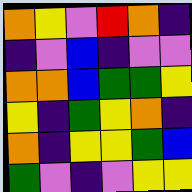[["orange", "yellow", "violet", "red", "orange", "indigo"], ["indigo", "violet", "blue", "indigo", "violet", "violet"], ["orange", "orange", "blue", "green", "green", "yellow"], ["yellow", "indigo", "green", "yellow", "orange", "indigo"], ["orange", "indigo", "yellow", "yellow", "green", "blue"], ["green", "violet", "indigo", "violet", "yellow", "yellow"]]